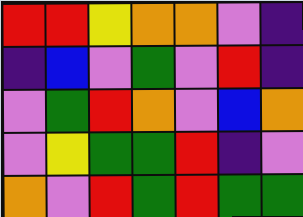[["red", "red", "yellow", "orange", "orange", "violet", "indigo"], ["indigo", "blue", "violet", "green", "violet", "red", "indigo"], ["violet", "green", "red", "orange", "violet", "blue", "orange"], ["violet", "yellow", "green", "green", "red", "indigo", "violet"], ["orange", "violet", "red", "green", "red", "green", "green"]]